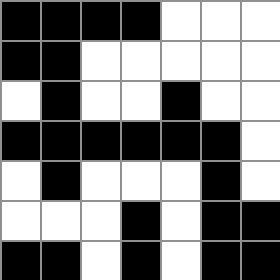[["black", "black", "black", "black", "white", "white", "white"], ["black", "black", "white", "white", "white", "white", "white"], ["white", "black", "white", "white", "black", "white", "white"], ["black", "black", "black", "black", "black", "black", "white"], ["white", "black", "white", "white", "white", "black", "white"], ["white", "white", "white", "black", "white", "black", "black"], ["black", "black", "white", "black", "white", "black", "black"]]